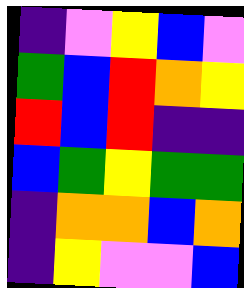[["indigo", "violet", "yellow", "blue", "violet"], ["green", "blue", "red", "orange", "yellow"], ["red", "blue", "red", "indigo", "indigo"], ["blue", "green", "yellow", "green", "green"], ["indigo", "orange", "orange", "blue", "orange"], ["indigo", "yellow", "violet", "violet", "blue"]]